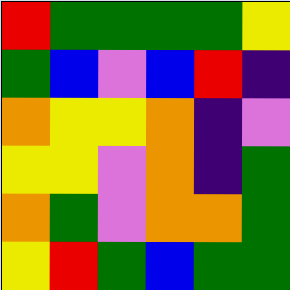[["red", "green", "green", "green", "green", "yellow"], ["green", "blue", "violet", "blue", "red", "indigo"], ["orange", "yellow", "yellow", "orange", "indigo", "violet"], ["yellow", "yellow", "violet", "orange", "indigo", "green"], ["orange", "green", "violet", "orange", "orange", "green"], ["yellow", "red", "green", "blue", "green", "green"]]